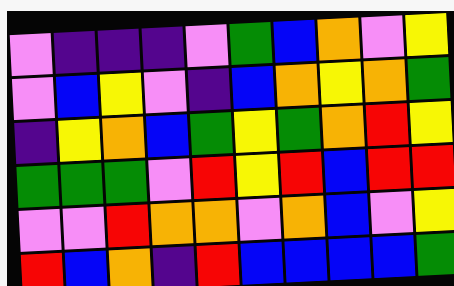[["violet", "indigo", "indigo", "indigo", "violet", "green", "blue", "orange", "violet", "yellow"], ["violet", "blue", "yellow", "violet", "indigo", "blue", "orange", "yellow", "orange", "green"], ["indigo", "yellow", "orange", "blue", "green", "yellow", "green", "orange", "red", "yellow"], ["green", "green", "green", "violet", "red", "yellow", "red", "blue", "red", "red"], ["violet", "violet", "red", "orange", "orange", "violet", "orange", "blue", "violet", "yellow"], ["red", "blue", "orange", "indigo", "red", "blue", "blue", "blue", "blue", "green"]]